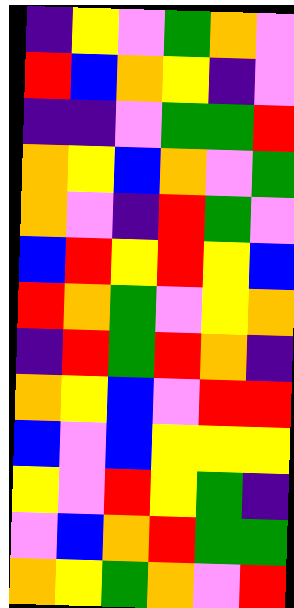[["indigo", "yellow", "violet", "green", "orange", "violet"], ["red", "blue", "orange", "yellow", "indigo", "violet"], ["indigo", "indigo", "violet", "green", "green", "red"], ["orange", "yellow", "blue", "orange", "violet", "green"], ["orange", "violet", "indigo", "red", "green", "violet"], ["blue", "red", "yellow", "red", "yellow", "blue"], ["red", "orange", "green", "violet", "yellow", "orange"], ["indigo", "red", "green", "red", "orange", "indigo"], ["orange", "yellow", "blue", "violet", "red", "red"], ["blue", "violet", "blue", "yellow", "yellow", "yellow"], ["yellow", "violet", "red", "yellow", "green", "indigo"], ["violet", "blue", "orange", "red", "green", "green"], ["orange", "yellow", "green", "orange", "violet", "red"]]